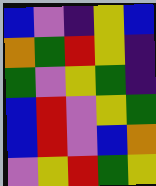[["blue", "violet", "indigo", "yellow", "blue"], ["orange", "green", "red", "yellow", "indigo"], ["green", "violet", "yellow", "green", "indigo"], ["blue", "red", "violet", "yellow", "green"], ["blue", "red", "violet", "blue", "orange"], ["violet", "yellow", "red", "green", "yellow"]]